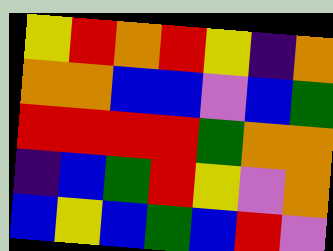[["yellow", "red", "orange", "red", "yellow", "indigo", "orange"], ["orange", "orange", "blue", "blue", "violet", "blue", "green"], ["red", "red", "red", "red", "green", "orange", "orange"], ["indigo", "blue", "green", "red", "yellow", "violet", "orange"], ["blue", "yellow", "blue", "green", "blue", "red", "violet"]]